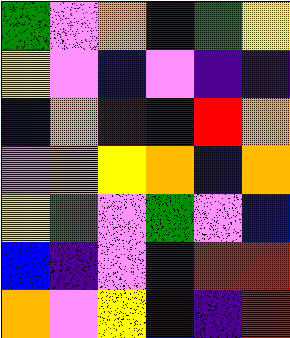[["green", "violet", "orange", "indigo", "green", "yellow"], ["yellow", "violet", "blue", "violet", "indigo", "indigo"], ["indigo", "orange", "indigo", "indigo", "red", "orange"], ["violet", "orange", "yellow", "orange", "blue", "orange"], ["yellow", "green", "violet", "green", "violet", "blue"], ["blue", "indigo", "violet", "indigo", "red", "red"], ["orange", "violet", "yellow", "blue", "indigo", "red"]]